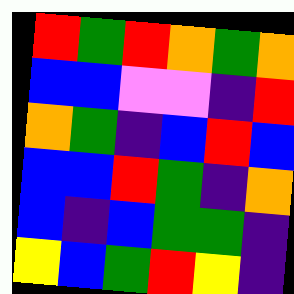[["red", "green", "red", "orange", "green", "orange"], ["blue", "blue", "violet", "violet", "indigo", "red"], ["orange", "green", "indigo", "blue", "red", "blue"], ["blue", "blue", "red", "green", "indigo", "orange"], ["blue", "indigo", "blue", "green", "green", "indigo"], ["yellow", "blue", "green", "red", "yellow", "indigo"]]